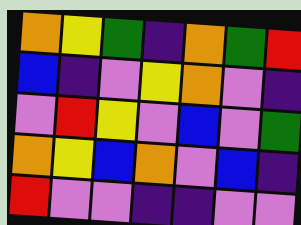[["orange", "yellow", "green", "indigo", "orange", "green", "red"], ["blue", "indigo", "violet", "yellow", "orange", "violet", "indigo"], ["violet", "red", "yellow", "violet", "blue", "violet", "green"], ["orange", "yellow", "blue", "orange", "violet", "blue", "indigo"], ["red", "violet", "violet", "indigo", "indigo", "violet", "violet"]]